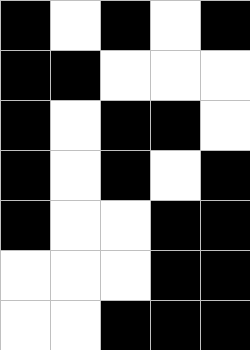[["black", "white", "black", "white", "black"], ["black", "black", "white", "white", "white"], ["black", "white", "black", "black", "white"], ["black", "white", "black", "white", "black"], ["black", "white", "white", "black", "black"], ["white", "white", "white", "black", "black"], ["white", "white", "black", "black", "black"]]